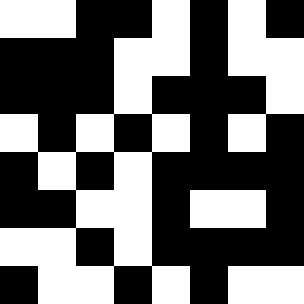[["white", "white", "black", "black", "white", "black", "white", "black"], ["black", "black", "black", "white", "white", "black", "white", "white"], ["black", "black", "black", "white", "black", "black", "black", "white"], ["white", "black", "white", "black", "white", "black", "white", "black"], ["black", "white", "black", "white", "black", "black", "black", "black"], ["black", "black", "white", "white", "black", "white", "white", "black"], ["white", "white", "black", "white", "black", "black", "black", "black"], ["black", "white", "white", "black", "white", "black", "white", "white"]]